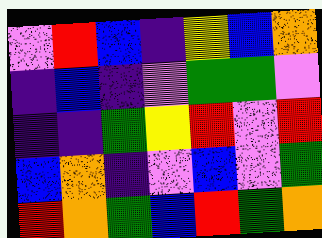[["violet", "red", "blue", "indigo", "yellow", "blue", "orange"], ["indigo", "blue", "indigo", "violet", "green", "green", "violet"], ["indigo", "indigo", "green", "yellow", "red", "violet", "red"], ["blue", "orange", "indigo", "violet", "blue", "violet", "green"], ["red", "orange", "green", "blue", "red", "green", "orange"]]